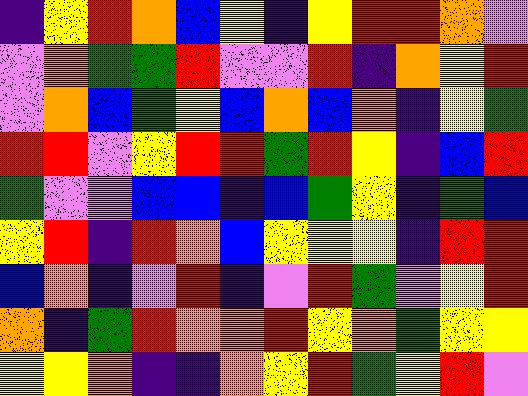[["indigo", "yellow", "red", "orange", "blue", "yellow", "indigo", "yellow", "red", "red", "orange", "violet"], ["violet", "orange", "green", "green", "red", "violet", "violet", "red", "indigo", "orange", "yellow", "red"], ["violet", "orange", "blue", "green", "yellow", "blue", "orange", "blue", "orange", "indigo", "yellow", "green"], ["red", "red", "violet", "yellow", "red", "red", "green", "red", "yellow", "indigo", "blue", "red"], ["green", "violet", "violet", "blue", "blue", "indigo", "blue", "green", "yellow", "indigo", "green", "blue"], ["yellow", "red", "indigo", "red", "orange", "blue", "yellow", "yellow", "yellow", "indigo", "red", "red"], ["blue", "orange", "indigo", "violet", "red", "indigo", "violet", "red", "green", "violet", "yellow", "red"], ["orange", "indigo", "green", "red", "orange", "orange", "red", "yellow", "orange", "green", "yellow", "yellow"], ["yellow", "yellow", "orange", "indigo", "indigo", "orange", "yellow", "red", "green", "yellow", "red", "violet"]]